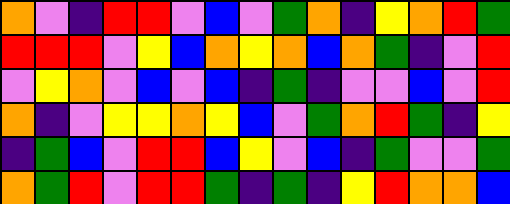[["orange", "violet", "indigo", "red", "red", "violet", "blue", "violet", "green", "orange", "indigo", "yellow", "orange", "red", "green"], ["red", "red", "red", "violet", "yellow", "blue", "orange", "yellow", "orange", "blue", "orange", "green", "indigo", "violet", "red"], ["violet", "yellow", "orange", "violet", "blue", "violet", "blue", "indigo", "green", "indigo", "violet", "violet", "blue", "violet", "red"], ["orange", "indigo", "violet", "yellow", "yellow", "orange", "yellow", "blue", "violet", "green", "orange", "red", "green", "indigo", "yellow"], ["indigo", "green", "blue", "violet", "red", "red", "blue", "yellow", "violet", "blue", "indigo", "green", "violet", "violet", "green"], ["orange", "green", "red", "violet", "red", "red", "green", "indigo", "green", "indigo", "yellow", "red", "orange", "orange", "blue"]]